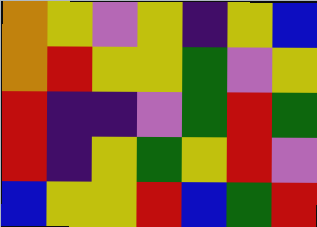[["orange", "yellow", "violet", "yellow", "indigo", "yellow", "blue"], ["orange", "red", "yellow", "yellow", "green", "violet", "yellow"], ["red", "indigo", "indigo", "violet", "green", "red", "green"], ["red", "indigo", "yellow", "green", "yellow", "red", "violet"], ["blue", "yellow", "yellow", "red", "blue", "green", "red"]]